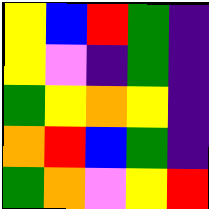[["yellow", "blue", "red", "green", "indigo"], ["yellow", "violet", "indigo", "green", "indigo"], ["green", "yellow", "orange", "yellow", "indigo"], ["orange", "red", "blue", "green", "indigo"], ["green", "orange", "violet", "yellow", "red"]]